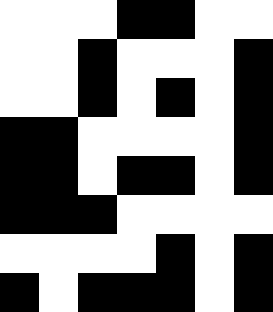[["white", "white", "white", "black", "black", "white", "white"], ["white", "white", "black", "white", "white", "white", "black"], ["white", "white", "black", "white", "black", "white", "black"], ["black", "black", "white", "white", "white", "white", "black"], ["black", "black", "white", "black", "black", "white", "black"], ["black", "black", "black", "white", "white", "white", "white"], ["white", "white", "white", "white", "black", "white", "black"], ["black", "white", "black", "black", "black", "white", "black"]]